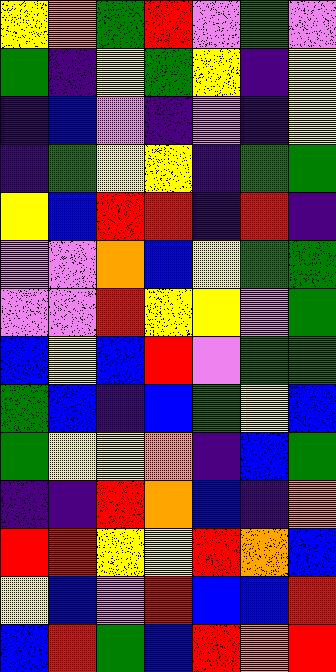[["yellow", "orange", "green", "red", "violet", "green", "violet"], ["green", "indigo", "yellow", "green", "yellow", "indigo", "yellow"], ["indigo", "blue", "violet", "indigo", "violet", "indigo", "yellow"], ["indigo", "green", "yellow", "yellow", "indigo", "green", "green"], ["yellow", "blue", "red", "red", "indigo", "red", "indigo"], ["violet", "violet", "orange", "blue", "yellow", "green", "green"], ["violet", "violet", "red", "yellow", "yellow", "violet", "green"], ["blue", "yellow", "blue", "red", "violet", "green", "green"], ["green", "blue", "indigo", "blue", "green", "yellow", "blue"], ["green", "yellow", "yellow", "orange", "indigo", "blue", "green"], ["indigo", "indigo", "red", "orange", "blue", "indigo", "orange"], ["red", "red", "yellow", "yellow", "red", "orange", "blue"], ["yellow", "blue", "violet", "red", "blue", "blue", "red"], ["blue", "red", "green", "blue", "red", "orange", "red"]]